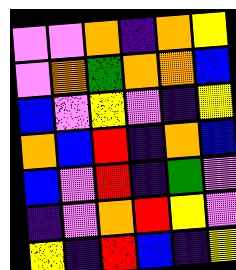[["violet", "violet", "orange", "indigo", "orange", "yellow"], ["violet", "orange", "green", "orange", "orange", "blue"], ["blue", "violet", "yellow", "violet", "indigo", "yellow"], ["orange", "blue", "red", "indigo", "orange", "blue"], ["blue", "violet", "red", "indigo", "green", "violet"], ["indigo", "violet", "orange", "red", "yellow", "violet"], ["yellow", "indigo", "red", "blue", "indigo", "yellow"]]